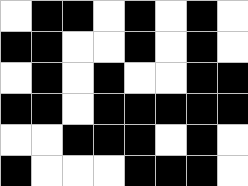[["white", "black", "black", "white", "black", "white", "black", "white"], ["black", "black", "white", "white", "black", "white", "black", "white"], ["white", "black", "white", "black", "white", "white", "black", "black"], ["black", "black", "white", "black", "black", "black", "black", "black"], ["white", "white", "black", "black", "black", "white", "black", "white"], ["black", "white", "white", "white", "black", "black", "black", "white"]]